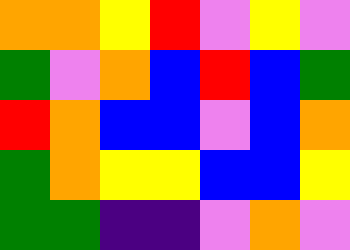[["orange", "orange", "yellow", "red", "violet", "yellow", "violet"], ["green", "violet", "orange", "blue", "red", "blue", "green"], ["red", "orange", "blue", "blue", "violet", "blue", "orange"], ["green", "orange", "yellow", "yellow", "blue", "blue", "yellow"], ["green", "green", "indigo", "indigo", "violet", "orange", "violet"]]